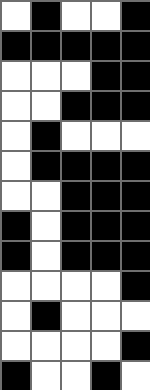[["white", "black", "white", "white", "black"], ["black", "black", "black", "black", "black"], ["white", "white", "white", "black", "black"], ["white", "white", "black", "black", "black"], ["white", "black", "white", "white", "white"], ["white", "black", "black", "black", "black"], ["white", "white", "black", "black", "black"], ["black", "white", "black", "black", "black"], ["black", "white", "black", "black", "black"], ["white", "white", "white", "white", "black"], ["white", "black", "white", "white", "white"], ["white", "white", "white", "white", "black"], ["black", "white", "white", "black", "white"]]